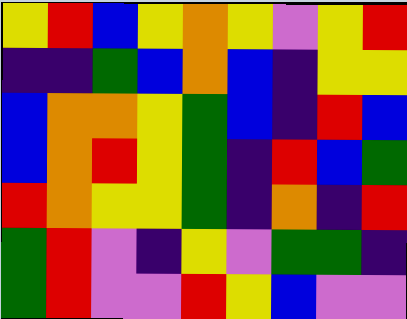[["yellow", "red", "blue", "yellow", "orange", "yellow", "violet", "yellow", "red"], ["indigo", "indigo", "green", "blue", "orange", "blue", "indigo", "yellow", "yellow"], ["blue", "orange", "orange", "yellow", "green", "blue", "indigo", "red", "blue"], ["blue", "orange", "red", "yellow", "green", "indigo", "red", "blue", "green"], ["red", "orange", "yellow", "yellow", "green", "indigo", "orange", "indigo", "red"], ["green", "red", "violet", "indigo", "yellow", "violet", "green", "green", "indigo"], ["green", "red", "violet", "violet", "red", "yellow", "blue", "violet", "violet"]]